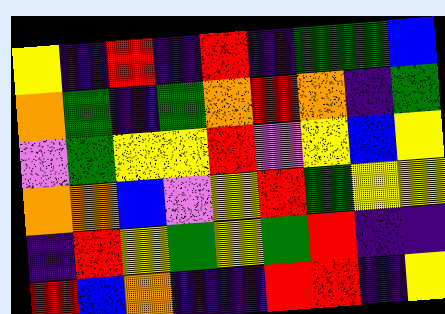[["yellow", "indigo", "red", "indigo", "red", "indigo", "green", "green", "blue"], ["orange", "green", "indigo", "green", "orange", "red", "orange", "indigo", "green"], ["violet", "green", "yellow", "yellow", "red", "violet", "yellow", "blue", "yellow"], ["orange", "orange", "blue", "violet", "yellow", "red", "green", "yellow", "yellow"], ["indigo", "red", "yellow", "green", "yellow", "green", "red", "indigo", "indigo"], ["red", "blue", "orange", "indigo", "indigo", "red", "red", "indigo", "yellow"]]